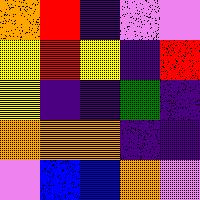[["orange", "red", "indigo", "violet", "violet"], ["yellow", "red", "yellow", "indigo", "red"], ["yellow", "indigo", "indigo", "green", "indigo"], ["orange", "orange", "orange", "indigo", "indigo"], ["violet", "blue", "blue", "orange", "violet"]]